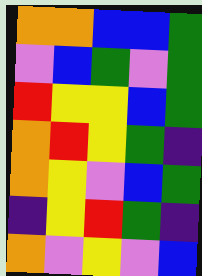[["orange", "orange", "blue", "blue", "green"], ["violet", "blue", "green", "violet", "green"], ["red", "yellow", "yellow", "blue", "green"], ["orange", "red", "yellow", "green", "indigo"], ["orange", "yellow", "violet", "blue", "green"], ["indigo", "yellow", "red", "green", "indigo"], ["orange", "violet", "yellow", "violet", "blue"]]